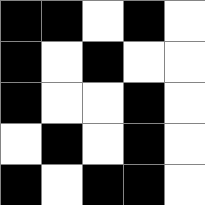[["black", "black", "white", "black", "white"], ["black", "white", "black", "white", "white"], ["black", "white", "white", "black", "white"], ["white", "black", "white", "black", "white"], ["black", "white", "black", "black", "white"]]